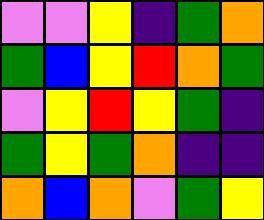[["violet", "violet", "yellow", "indigo", "green", "orange"], ["green", "blue", "yellow", "red", "orange", "green"], ["violet", "yellow", "red", "yellow", "green", "indigo"], ["green", "yellow", "green", "orange", "indigo", "indigo"], ["orange", "blue", "orange", "violet", "green", "yellow"]]